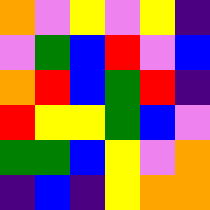[["orange", "violet", "yellow", "violet", "yellow", "indigo"], ["violet", "green", "blue", "red", "violet", "blue"], ["orange", "red", "blue", "green", "red", "indigo"], ["red", "yellow", "yellow", "green", "blue", "violet"], ["green", "green", "blue", "yellow", "violet", "orange"], ["indigo", "blue", "indigo", "yellow", "orange", "orange"]]